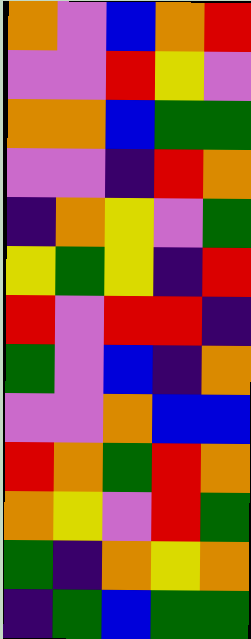[["orange", "violet", "blue", "orange", "red"], ["violet", "violet", "red", "yellow", "violet"], ["orange", "orange", "blue", "green", "green"], ["violet", "violet", "indigo", "red", "orange"], ["indigo", "orange", "yellow", "violet", "green"], ["yellow", "green", "yellow", "indigo", "red"], ["red", "violet", "red", "red", "indigo"], ["green", "violet", "blue", "indigo", "orange"], ["violet", "violet", "orange", "blue", "blue"], ["red", "orange", "green", "red", "orange"], ["orange", "yellow", "violet", "red", "green"], ["green", "indigo", "orange", "yellow", "orange"], ["indigo", "green", "blue", "green", "green"]]